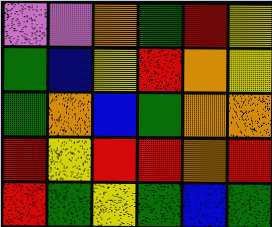[["violet", "violet", "orange", "green", "red", "yellow"], ["green", "blue", "yellow", "red", "orange", "yellow"], ["green", "orange", "blue", "green", "orange", "orange"], ["red", "yellow", "red", "red", "orange", "red"], ["red", "green", "yellow", "green", "blue", "green"]]